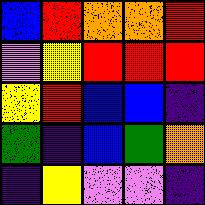[["blue", "red", "orange", "orange", "red"], ["violet", "yellow", "red", "red", "red"], ["yellow", "red", "blue", "blue", "indigo"], ["green", "indigo", "blue", "green", "orange"], ["indigo", "yellow", "violet", "violet", "indigo"]]